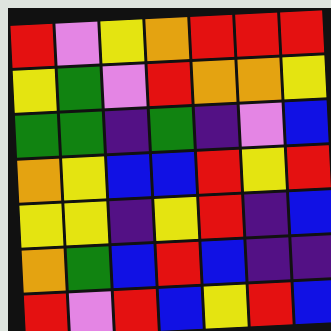[["red", "violet", "yellow", "orange", "red", "red", "red"], ["yellow", "green", "violet", "red", "orange", "orange", "yellow"], ["green", "green", "indigo", "green", "indigo", "violet", "blue"], ["orange", "yellow", "blue", "blue", "red", "yellow", "red"], ["yellow", "yellow", "indigo", "yellow", "red", "indigo", "blue"], ["orange", "green", "blue", "red", "blue", "indigo", "indigo"], ["red", "violet", "red", "blue", "yellow", "red", "blue"]]